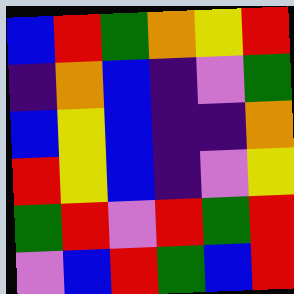[["blue", "red", "green", "orange", "yellow", "red"], ["indigo", "orange", "blue", "indigo", "violet", "green"], ["blue", "yellow", "blue", "indigo", "indigo", "orange"], ["red", "yellow", "blue", "indigo", "violet", "yellow"], ["green", "red", "violet", "red", "green", "red"], ["violet", "blue", "red", "green", "blue", "red"]]